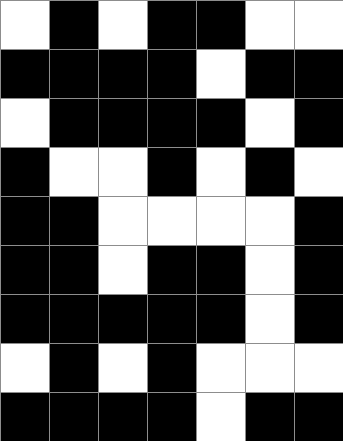[["white", "black", "white", "black", "black", "white", "white"], ["black", "black", "black", "black", "white", "black", "black"], ["white", "black", "black", "black", "black", "white", "black"], ["black", "white", "white", "black", "white", "black", "white"], ["black", "black", "white", "white", "white", "white", "black"], ["black", "black", "white", "black", "black", "white", "black"], ["black", "black", "black", "black", "black", "white", "black"], ["white", "black", "white", "black", "white", "white", "white"], ["black", "black", "black", "black", "white", "black", "black"]]